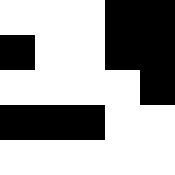[["white", "white", "white", "black", "black"], ["black", "white", "white", "black", "black"], ["white", "white", "white", "white", "black"], ["black", "black", "black", "white", "white"], ["white", "white", "white", "white", "white"]]